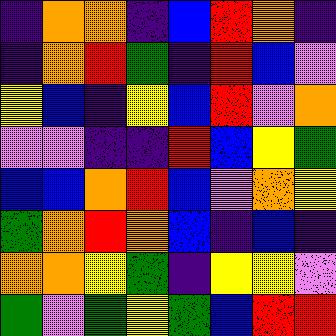[["indigo", "orange", "orange", "indigo", "blue", "red", "orange", "indigo"], ["indigo", "orange", "red", "green", "indigo", "red", "blue", "violet"], ["yellow", "blue", "indigo", "yellow", "blue", "red", "violet", "orange"], ["violet", "violet", "indigo", "indigo", "red", "blue", "yellow", "green"], ["blue", "blue", "orange", "red", "blue", "violet", "orange", "yellow"], ["green", "orange", "red", "orange", "blue", "indigo", "blue", "indigo"], ["orange", "orange", "yellow", "green", "indigo", "yellow", "yellow", "violet"], ["green", "violet", "green", "yellow", "green", "blue", "red", "red"]]